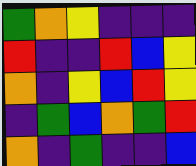[["green", "orange", "yellow", "indigo", "indigo", "indigo"], ["red", "indigo", "indigo", "red", "blue", "yellow"], ["orange", "indigo", "yellow", "blue", "red", "yellow"], ["indigo", "green", "blue", "orange", "green", "red"], ["orange", "indigo", "green", "indigo", "indigo", "blue"]]